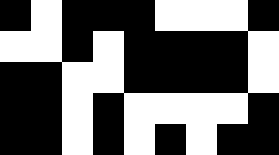[["black", "white", "black", "black", "black", "white", "white", "white", "black"], ["white", "white", "black", "white", "black", "black", "black", "black", "white"], ["black", "black", "white", "white", "black", "black", "black", "black", "white"], ["black", "black", "white", "black", "white", "white", "white", "white", "black"], ["black", "black", "white", "black", "white", "black", "white", "black", "black"]]